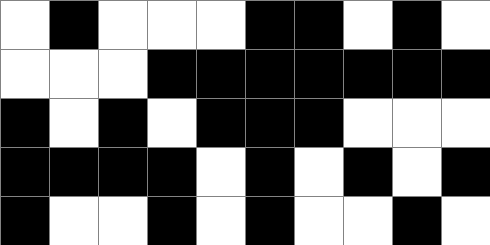[["white", "black", "white", "white", "white", "black", "black", "white", "black", "white"], ["white", "white", "white", "black", "black", "black", "black", "black", "black", "black"], ["black", "white", "black", "white", "black", "black", "black", "white", "white", "white"], ["black", "black", "black", "black", "white", "black", "white", "black", "white", "black"], ["black", "white", "white", "black", "white", "black", "white", "white", "black", "white"]]